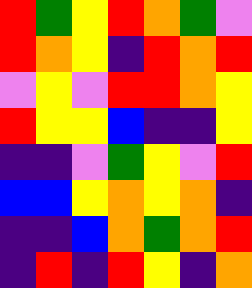[["red", "green", "yellow", "red", "orange", "green", "violet"], ["red", "orange", "yellow", "indigo", "red", "orange", "red"], ["violet", "yellow", "violet", "red", "red", "orange", "yellow"], ["red", "yellow", "yellow", "blue", "indigo", "indigo", "yellow"], ["indigo", "indigo", "violet", "green", "yellow", "violet", "red"], ["blue", "blue", "yellow", "orange", "yellow", "orange", "indigo"], ["indigo", "indigo", "blue", "orange", "green", "orange", "red"], ["indigo", "red", "indigo", "red", "yellow", "indigo", "orange"]]